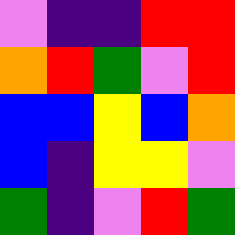[["violet", "indigo", "indigo", "red", "red"], ["orange", "red", "green", "violet", "red"], ["blue", "blue", "yellow", "blue", "orange"], ["blue", "indigo", "yellow", "yellow", "violet"], ["green", "indigo", "violet", "red", "green"]]